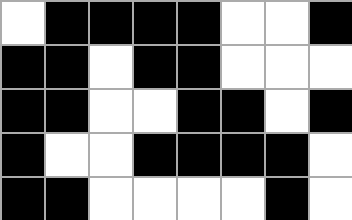[["white", "black", "black", "black", "black", "white", "white", "black"], ["black", "black", "white", "black", "black", "white", "white", "white"], ["black", "black", "white", "white", "black", "black", "white", "black"], ["black", "white", "white", "black", "black", "black", "black", "white"], ["black", "black", "white", "white", "white", "white", "black", "white"]]